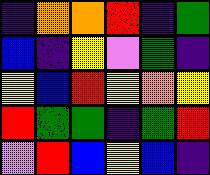[["indigo", "orange", "orange", "red", "indigo", "green"], ["blue", "indigo", "yellow", "violet", "green", "indigo"], ["yellow", "blue", "red", "yellow", "orange", "yellow"], ["red", "green", "green", "indigo", "green", "red"], ["violet", "red", "blue", "yellow", "blue", "indigo"]]